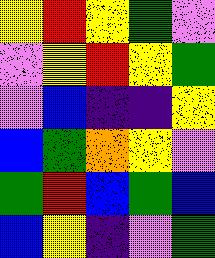[["yellow", "red", "yellow", "green", "violet"], ["violet", "yellow", "red", "yellow", "green"], ["violet", "blue", "indigo", "indigo", "yellow"], ["blue", "green", "orange", "yellow", "violet"], ["green", "red", "blue", "green", "blue"], ["blue", "yellow", "indigo", "violet", "green"]]